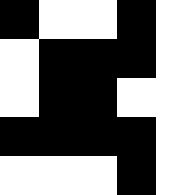[["black", "white", "white", "black", "white"], ["white", "black", "black", "black", "white"], ["white", "black", "black", "white", "white"], ["black", "black", "black", "black", "white"], ["white", "white", "white", "black", "white"]]